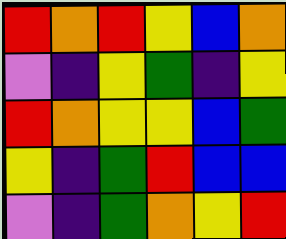[["red", "orange", "red", "yellow", "blue", "orange"], ["violet", "indigo", "yellow", "green", "indigo", "yellow"], ["red", "orange", "yellow", "yellow", "blue", "green"], ["yellow", "indigo", "green", "red", "blue", "blue"], ["violet", "indigo", "green", "orange", "yellow", "red"]]